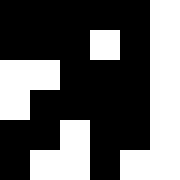[["black", "black", "black", "black", "black", "white"], ["black", "black", "black", "white", "black", "white"], ["white", "white", "black", "black", "black", "white"], ["white", "black", "black", "black", "black", "white"], ["black", "black", "white", "black", "black", "white"], ["black", "white", "white", "black", "white", "white"]]